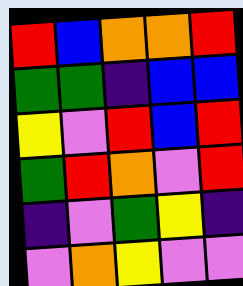[["red", "blue", "orange", "orange", "red"], ["green", "green", "indigo", "blue", "blue"], ["yellow", "violet", "red", "blue", "red"], ["green", "red", "orange", "violet", "red"], ["indigo", "violet", "green", "yellow", "indigo"], ["violet", "orange", "yellow", "violet", "violet"]]